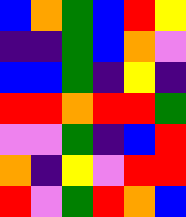[["blue", "orange", "green", "blue", "red", "yellow"], ["indigo", "indigo", "green", "blue", "orange", "violet"], ["blue", "blue", "green", "indigo", "yellow", "indigo"], ["red", "red", "orange", "red", "red", "green"], ["violet", "violet", "green", "indigo", "blue", "red"], ["orange", "indigo", "yellow", "violet", "red", "red"], ["red", "violet", "green", "red", "orange", "blue"]]